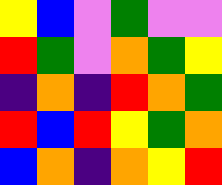[["yellow", "blue", "violet", "green", "violet", "violet"], ["red", "green", "violet", "orange", "green", "yellow"], ["indigo", "orange", "indigo", "red", "orange", "green"], ["red", "blue", "red", "yellow", "green", "orange"], ["blue", "orange", "indigo", "orange", "yellow", "red"]]